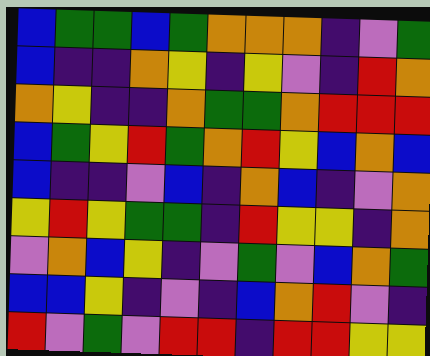[["blue", "green", "green", "blue", "green", "orange", "orange", "orange", "indigo", "violet", "green"], ["blue", "indigo", "indigo", "orange", "yellow", "indigo", "yellow", "violet", "indigo", "red", "orange"], ["orange", "yellow", "indigo", "indigo", "orange", "green", "green", "orange", "red", "red", "red"], ["blue", "green", "yellow", "red", "green", "orange", "red", "yellow", "blue", "orange", "blue"], ["blue", "indigo", "indigo", "violet", "blue", "indigo", "orange", "blue", "indigo", "violet", "orange"], ["yellow", "red", "yellow", "green", "green", "indigo", "red", "yellow", "yellow", "indigo", "orange"], ["violet", "orange", "blue", "yellow", "indigo", "violet", "green", "violet", "blue", "orange", "green"], ["blue", "blue", "yellow", "indigo", "violet", "indigo", "blue", "orange", "red", "violet", "indigo"], ["red", "violet", "green", "violet", "red", "red", "indigo", "red", "red", "yellow", "yellow"]]